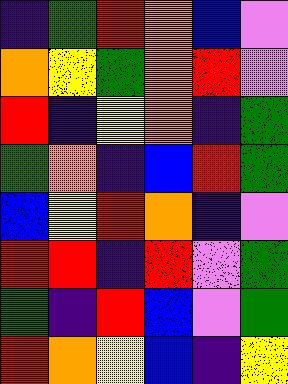[["indigo", "green", "red", "orange", "blue", "violet"], ["orange", "yellow", "green", "orange", "red", "violet"], ["red", "indigo", "yellow", "orange", "indigo", "green"], ["green", "orange", "indigo", "blue", "red", "green"], ["blue", "yellow", "red", "orange", "indigo", "violet"], ["red", "red", "indigo", "red", "violet", "green"], ["green", "indigo", "red", "blue", "violet", "green"], ["red", "orange", "yellow", "blue", "indigo", "yellow"]]